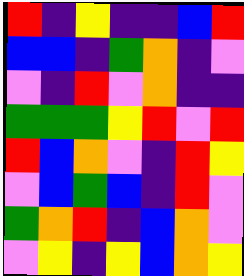[["red", "indigo", "yellow", "indigo", "indigo", "blue", "red"], ["blue", "blue", "indigo", "green", "orange", "indigo", "violet"], ["violet", "indigo", "red", "violet", "orange", "indigo", "indigo"], ["green", "green", "green", "yellow", "red", "violet", "red"], ["red", "blue", "orange", "violet", "indigo", "red", "yellow"], ["violet", "blue", "green", "blue", "indigo", "red", "violet"], ["green", "orange", "red", "indigo", "blue", "orange", "violet"], ["violet", "yellow", "indigo", "yellow", "blue", "orange", "yellow"]]